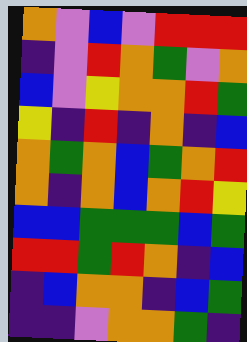[["orange", "violet", "blue", "violet", "red", "red", "red"], ["indigo", "violet", "red", "orange", "green", "violet", "orange"], ["blue", "violet", "yellow", "orange", "orange", "red", "green"], ["yellow", "indigo", "red", "indigo", "orange", "indigo", "blue"], ["orange", "green", "orange", "blue", "green", "orange", "red"], ["orange", "indigo", "orange", "blue", "orange", "red", "yellow"], ["blue", "blue", "green", "green", "green", "blue", "green"], ["red", "red", "green", "red", "orange", "indigo", "blue"], ["indigo", "blue", "orange", "orange", "indigo", "blue", "green"], ["indigo", "indigo", "violet", "orange", "orange", "green", "indigo"]]